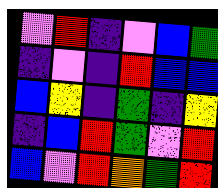[["violet", "red", "indigo", "violet", "blue", "green"], ["indigo", "violet", "indigo", "red", "blue", "blue"], ["blue", "yellow", "indigo", "green", "indigo", "yellow"], ["indigo", "blue", "red", "green", "violet", "red"], ["blue", "violet", "red", "orange", "green", "red"]]